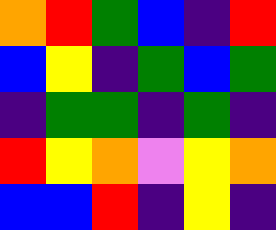[["orange", "red", "green", "blue", "indigo", "red"], ["blue", "yellow", "indigo", "green", "blue", "green"], ["indigo", "green", "green", "indigo", "green", "indigo"], ["red", "yellow", "orange", "violet", "yellow", "orange"], ["blue", "blue", "red", "indigo", "yellow", "indigo"]]